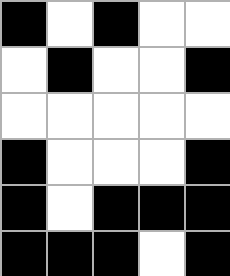[["black", "white", "black", "white", "white"], ["white", "black", "white", "white", "black"], ["white", "white", "white", "white", "white"], ["black", "white", "white", "white", "black"], ["black", "white", "black", "black", "black"], ["black", "black", "black", "white", "black"]]